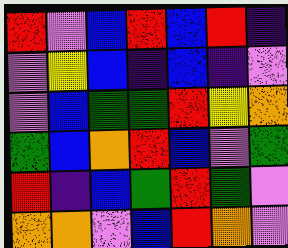[["red", "violet", "blue", "red", "blue", "red", "indigo"], ["violet", "yellow", "blue", "indigo", "blue", "indigo", "violet"], ["violet", "blue", "green", "green", "red", "yellow", "orange"], ["green", "blue", "orange", "red", "blue", "violet", "green"], ["red", "indigo", "blue", "green", "red", "green", "violet"], ["orange", "orange", "violet", "blue", "red", "orange", "violet"]]